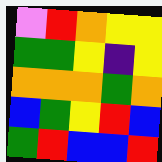[["violet", "red", "orange", "yellow", "yellow"], ["green", "green", "yellow", "indigo", "yellow"], ["orange", "orange", "orange", "green", "orange"], ["blue", "green", "yellow", "red", "blue"], ["green", "red", "blue", "blue", "red"]]